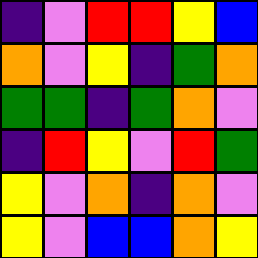[["indigo", "violet", "red", "red", "yellow", "blue"], ["orange", "violet", "yellow", "indigo", "green", "orange"], ["green", "green", "indigo", "green", "orange", "violet"], ["indigo", "red", "yellow", "violet", "red", "green"], ["yellow", "violet", "orange", "indigo", "orange", "violet"], ["yellow", "violet", "blue", "blue", "orange", "yellow"]]